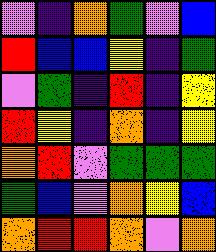[["violet", "indigo", "orange", "green", "violet", "blue"], ["red", "blue", "blue", "yellow", "indigo", "green"], ["violet", "green", "indigo", "red", "indigo", "yellow"], ["red", "yellow", "indigo", "orange", "indigo", "yellow"], ["orange", "red", "violet", "green", "green", "green"], ["green", "blue", "violet", "orange", "yellow", "blue"], ["orange", "red", "red", "orange", "violet", "orange"]]